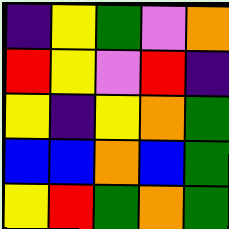[["indigo", "yellow", "green", "violet", "orange"], ["red", "yellow", "violet", "red", "indigo"], ["yellow", "indigo", "yellow", "orange", "green"], ["blue", "blue", "orange", "blue", "green"], ["yellow", "red", "green", "orange", "green"]]